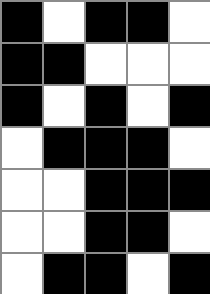[["black", "white", "black", "black", "white"], ["black", "black", "white", "white", "white"], ["black", "white", "black", "white", "black"], ["white", "black", "black", "black", "white"], ["white", "white", "black", "black", "black"], ["white", "white", "black", "black", "white"], ["white", "black", "black", "white", "black"]]